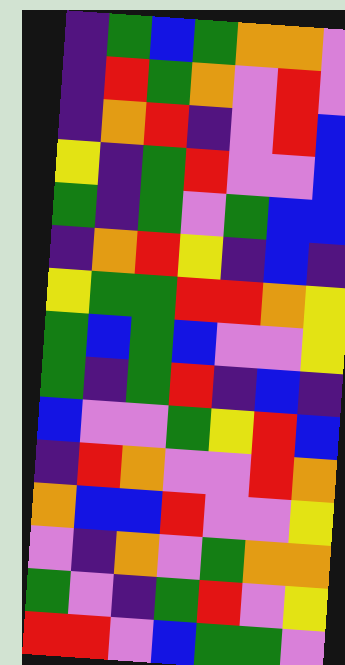[["indigo", "green", "blue", "green", "orange", "orange", "violet"], ["indigo", "red", "green", "orange", "violet", "red", "violet"], ["indigo", "orange", "red", "indigo", "violet", "red", "blue"], ["yellow", "indigo", "green", "red", "violet", "violet", "blue"], ["green", "indigo", "green", "violet", "green", "blue", "blue"], ["indigo", "orange", "red", "yellow", "indigo", "blue", "indigo"], ["yellow", "green", "green", "red", "red", "orange", "yellow"], ["green", "blue", "green", "blue", "violet", "violet", "yellow"], ["green", "indigo", "green", "red", "indigo", "blue", "indigo"], ["blue", "violet", "violet", "green", "yellow", "red", "blue"], ["indigo", "red", "orange", "violet", "violet", "red", "orange"], ["orange", "blue", "blue", "red", "violet", "violet", "yellow"], ["violet", "indigo", "orange", "violet", "green", "orange", "orange"], ["green", "violet", "indigo", "green", "red", "violet", "yellow"], ["red", "red", "violet", "blue", "green", "green", "violet"]]